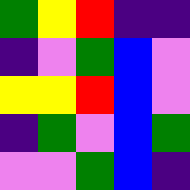[["green", "yellow", "red", "indigo", "indigo"], ["indigo", "violet", "green", "blue", "violet"], ["yellow", "yellow", "red", "blue", "violet"], ["indigo", "green", "violet", "blue", "green"], ["violet", "violet", "green", "blue", "indigo"]]